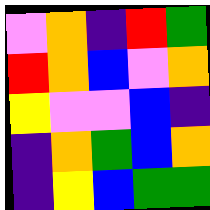[["violet", "orange", "indigo", "red", "green"], ["red", "orange", "blue", "violet", "orange"], ["yellow", "violet", "violet", "blue", "indigo"], ["indigo", "orange", "green", "blue", "orange"], ["indigo", "yellow", "blue", "green", "green"]]